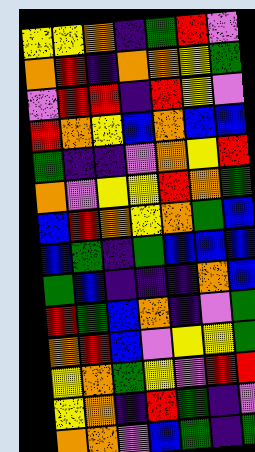[["yellow", "yellow", "orange", "indigo", "green", "red", "violet"], ["orange", "red", "indigo", "orange", "orange", "yellow", "green"], ["violet", "red", "red", "indigo", "red", "yellow", "violet"], ["red", "orange", "yellow", "blue", "orange", "blue", "blue"], ["green", "indigo", "indigo", "violet", "orange", "yellow", "red"], ["orange", "violet", "yellow", "yellow", "red", "orange", "green"], ["blue", "red", "orange", "yellow", "orange", "green", "blue"], ["blue", "green", "indigo", "green", "blue", "blue", "blue"], ["green", "blue", "indigo", "indigo", "indigo", "orange", "blue"], ["red", "green", "blue", "orange", "indigo", "violet", "green"], ["orange", "red", "blue", "violet", "yellow", "yellow", "green"], ["yellow", "orange", "green", "yellow", "violet", "red", "red"], ["yellow", "orange", "indigo", "red", "green", "indigo", "violet"], ["orange", "orange", "violet", "blue", "green", "indigo", "green"]]